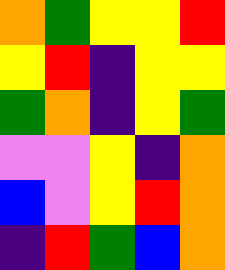[["orange", "green", "yellow", "yellow", "red"], ["yellow", "red", "indigo", "yellow", "yellow"], ["green", "orange", "indigo", "yellow", "green"], ["violet", "violet", "yellow", "indigo", "orange"], ["blue", "violet", "yellow", "red", "orange"], ["indigo", "red", "green", "blue", "orange"]]